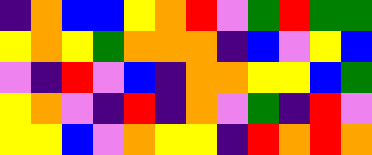[["indigo", "orange", "blue", "blue", "yellow", "orange", "red", "violet", "green", "red", "green", "green"], ["yellow", "orange", "yellow", "green", "orange", "orange", "orange", "indigo", "blue", "violet", "yellow", "blue"], ["violet", "indigo", "red", "violet", "blue", "indigo", "orange", "orange", "yellow", "yellow", "blue", "green"], ["yellow", "orange", "violet", "indigo", "red", "indigo", "orange", "violet", "green", "indigo", "red", "violet"], ["yellow", "yellow", "blue", "violet", "orange", "yellow", "yellow", "indigo", "red", "orange", "red", "orange"]]